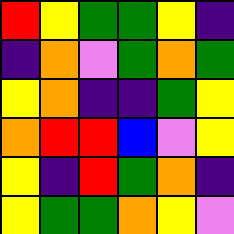[["red", "yellow", "green", "green", "yellow", "indigo"], ["indigo", "orange", "violet", "green", "orange", "green"], ["yellow", "orange", "indigo", "indigo", "green", "yellow"], ["orange", "red", "red", "blue", "violet", "yellow"], ["yellow", "indigo", "red", "green", "orange", "indigo"], ["yellow", "green", "green", "orange", "yellow", "violet"]]